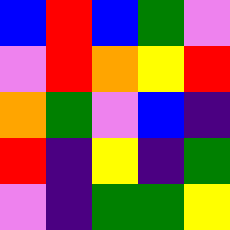[["blue", "red", "blue", "green", "violet"], ["violet", "red", "orange", "yellow", "red"], ["orange", "green", "violet", "blue", "indigo"], ["red", "indigo", "yellow", "indigo", "green"], ["violet", "indigo", "green", "green", "yellow"]]